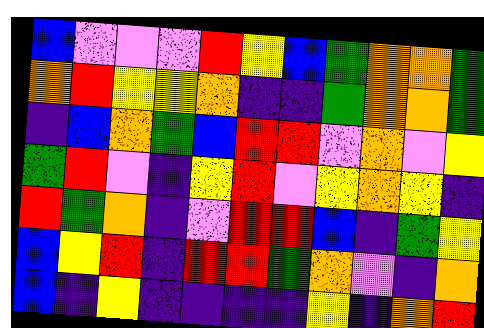[["blue", "violet", "violet", "violet", "red", "yellow", "blue", "green", "orange", "orange", "green"], ["orange", "red", "yellow", "yellow", "orange", "indigo", "indigo", "green", "orange", "orange", "green"], ["indigo", "blue", "orange", "green", "blue", "red", "red", "violet", "orange", "violet", "yellow"], ["green", "red", "violet", "indigo", "yellow", "red", "violet", "yellow", "orange", "yellow", "indigo"], ["red", "green", "orange", "indigo", "violet", "red", "red", "blue", "indigo", "green", "yellow"], ["blue", "yellow", "red", "indigo", "red", "red", "green", "orange", "violet", "indigo", "orange"], ["blue", "indigo", "yellow", "indigo", "indigo", "indigo", "indigo", "yellow", "indigo", "orange", "red"]]